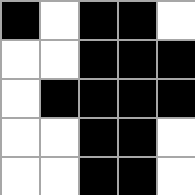[["black", "white", "black", "black", "white"], ["white", "white", "black", "black", "black"], ["white", "black", "black", "black", "black"], ["white", "white", "black", "black", "white"], ["white", "white", "black", "black", "white"]]